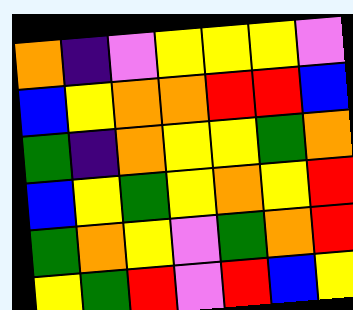[["orange", "indigo", "violet", "yellow", "yellow", "yellow", "violet"], ["blue", "yellow", "orange", "orange", "red", "red", "blue"], ["green", "indigo", "orange", "yellow", "yellow", "green", "orange"], ["blue", "yellow", "green", "yellow", "orange", "yellow", "red"], ["green", "orange", "yellow", "violet", "green", "orange", "red"], ["yellow", "green", "red", "violet", "red", "blue", "yellow"]]